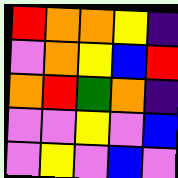[["red", "orange", "orange", "yellow", "indigo"], ["violet", "orange", "yellow", "blue", "red"], ["orange", "red", "green", "orange", "indigo"], ["violet", "violet", "yellow", "violet", "blue"], ["violet", "yellow", "violet", "blue", "violet"]]